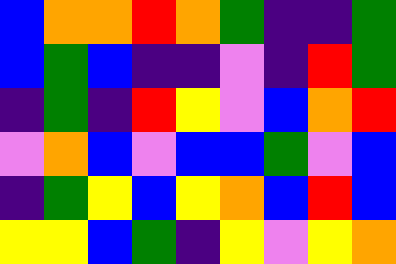[["blue", "orange", "orange", "red", "orange", "green", "indigo", "indigo", "green"], ["blue", "green", "blue", "indigo", "indigo", "violet", "indigo", "red", "green"], ["indigo", "green", "indigo", "red", "yellow", "violet", "blue", "orange", "red"], ["violet", "orange", "blue", "violet", "blue", "blue", "green", "violet", "blue"], ["indigo", "green", "yellow", "blue", "yellow", "orange", "blue", "red", "blue"], ["yellow", "yellow", "blue", "green", "indigo", "yellow", "violet", "yellow", "orange"]]